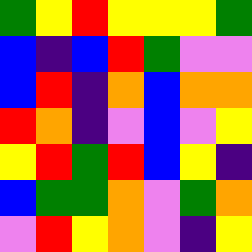[["green", "yellow", "red", "yellow", "yellow", "yellow", "green"], ["blue", "indigo", "blue", "red", "green", "violet", "violet"], ["blue", "red", "indigo", "orange", "blue", "orange", "orange"], ["red", "orange", "indigo", "violet", "blue", "violet", "yellow"], ["yellow", "red", "green", "red", "blue", "yellow", "indigo"], ["blue", "green", "green", "orange", "violet", "green", "orange"], ["violet", "red", "yellow", "orange", "violet", "indigo", "yellow"]]